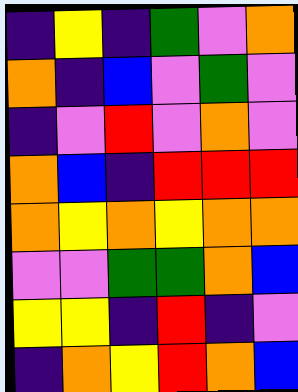[["indigo", "yellow", "indigo", "green", "violet", "orange"], ["orange", "indigo", "blue", "violet", "green", "violet"], ["indigo", "violet", "red", "violet", "orange", "violet"], ["orange", "blue", "indigo", "red", "red", "red"], ["orange", "yellow", "orange", "yellow", "orange", "orange"], ["violet", "violet", "green", "green", "orange", "blue"], ["yellow", "yellow", "indigo", "red", "indigo", "violet"], ["indigo", "orange", "yellow", "red", "orange", "blue"]]